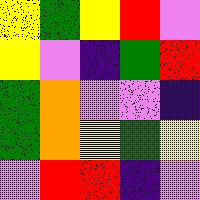[["yellow", "green", "yellow", "red", "violet"], ["yellow", "violet", "indigo", "green", "red"], ["green", "orange", "violet", "violet", "indigo"], ["green", "orange", "yellow", "green", "yellow"], ["violet", "red", "red", "indigo", "violet"]]